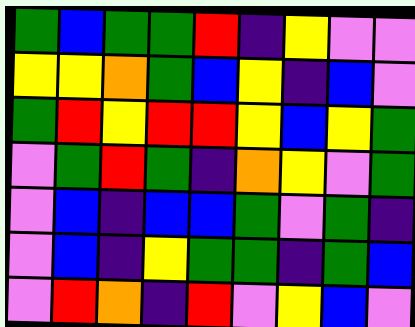[["green", "blue", "green", "green", "red", "indigo", "yellow", "violet", "violet"], ["yellow", "yellow", "orange", "green", "blue", "yellow", "indigo", "blue", "violet"], ["green", "red", "yellow", "red", "red", "yellow", "blue", "yellow", "green"], ["violet", "green", "red", "green", "indigo", "orange", "yellow", "violet", "green"], ["violet", "blue", "indigo", "blue", "blue", "green", "violet", "green", "indigo"], ["violet", "blue", "indigo", "yellow", "green", "green", "indigo", "green", "blue"], ["violet", "red", "orange", "indigo", "red", "violet", "yellow", "blue", "violet"]]